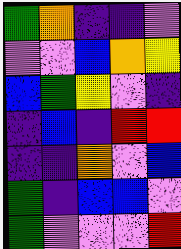[["green", "orange", "indigo", "indigo", "violet"], ["violet", "violet", "blue", "orange", "yellow"], ["blue", "green", "yellow", "violet", "indigo"], ["indigo", "blue", "indigo", "red", "red"], ["indigo", "indigo", "orange", "violet", "blue"], ["green", "indigo", "blue", "blue", "violet"], ["green", "violet", "violet", "violet", "red"]]